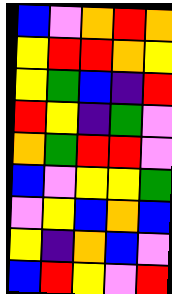[["blue", "violet", "orange", "red", "orange"], ["yellow", "red", "red", "orange", "yellow"], ["yellow", "green", "blue", "indigo", "red"], ["red", "yellow", "indigo", "green", "violet"], ["orange", "green", "red", "red", "violet"], ["blue", "violet", "yellow", "yellow", "green"], ["violet", "yellow", "blue", "orange", "blue"], ["yellow", "indigo", "orange", "blue", "violet"], ["blue", "red", "yellow", "violet", "red"]]